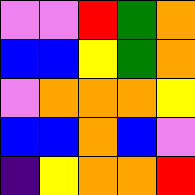[["violet", "violet", "red", "green", "orange"], ["blue", "blue", "yellow", "green", "orange"], ["violet", "orange", "orange", "orange", "yellow"], ["blue", "blue", "orange", "blue", "violet"], ["indigo", "yellow", "orange", "orange", "red"]]